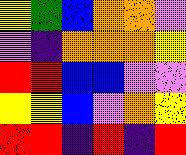[["yellow", "green", "blue", "orange", "orange", "violet"], ["violet", "indigo", "orange", "orange", "orange", "yellow"], ["red", "red", "blue", "blue", "violet", "violet"], ["yellow", "yellow", "blue", "violet", "orange", "yellow"], ["red", "red", "indigo", "red", "indigo", "red"]]